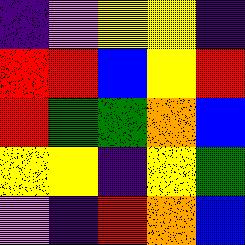[["indigo", "violet", "yellow", "yellow", "indigo"], ["red", "red", "blue", "yellow", "red"], ["red", "green", "green", "orange", "blue"], ["yellow", "yellow", "indigo", "yellow", "green"], ["violet", "indigo", "red", "orange", "blue"]]